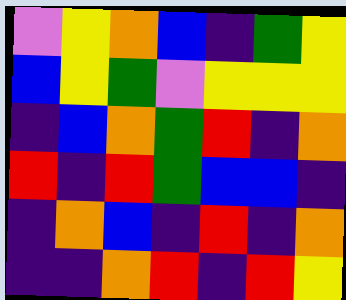[["violet", "yellow", "orange", "blue", "indigo", "green", "yellow"], ["blue", "yellow", "green", "violet", "yellow", "yellow", "yellow"], ["indigo", "blue", "orange", "green", "red", "indigo", "orange"], ["red", "indigo", "red", "green", "blue", "blue", "indigo"], ["indigo", "orange", "blue", "indigo", "red", "indigo", "orange"], ["indigo", "indigo", "orange", "red", "indigo", "red", "yellow"]]